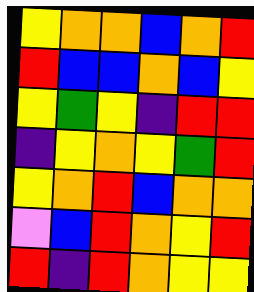[["yellow", "orange", "orange", "blue", "orange", "red"], ["red", "blue", "blue", "orange", "blue", "yellow"], ["yellow", "green", "yellow", "indigo", "red", "red"], ["indigo", "yellow", "orange", "yellow", "green", "red"], ["yellow", "orange", "red", "blue", "orange", "orange"], ["violet", "blue", "red", "orange", "yellow", "red"], ["red", "indigo", "red", "orange", "yellow", "yellow"]]